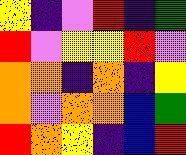[["yellow", "indigo", "violet", "red", "indigo", "green"], ["red", "violet", "yellow", "yellow", "red", "violet"], ["orange", "orange", "indigo", "orange", "indigo", "yellow"], ["orange", "violet", "orange", "orange", "blue", "green"], ["red", "orange", "yellow", "indigo", "blue", "red"]]